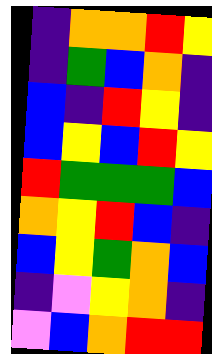[["indigo", "orange", "orange", "red", "yellow"], ["indigo", "green", "blue", "orange", "indigo"], ["blue", "indigo", "red", "yellow", "indigo"], ["blue", "yellow", "blue", "red", "yellow"], ["red", "green", "green", "green", "blue"], ["orange", "yellow", "red", "blue", "indigo"], ["blue", "yellow", "green", "orange", "blue"], ["indigo", "violet", "yellow", "orange", "indigo"], ["violet", "blue", "orange", "red", "red"]]